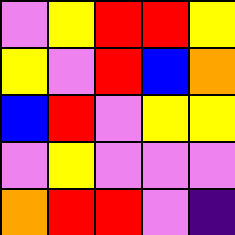[["violet", "yellow", "red", "red", "yellow"], ["yellow", "violet", "red", "blue", "orange"], ["blue", "red", "violet", "yellow", "yellow"], ["violet", "yellow", "violet", "violet", "violet"], ["orange", "red", "red", "violet", "indigo"]]